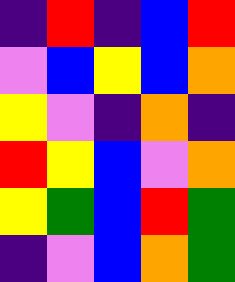[["indigo", "red", "indigo", "blue", "red"], ["violet", "blue", "yellow", "blue", "orange"], ["yellow", "violet", "indigo", "orange", "indigo"], ["red", "yellow", "blue", "violet", "orange"], ["yellow", "green", "blue", "red", "green"], ["indigo", "violet", "blue", "orange", "green"]]